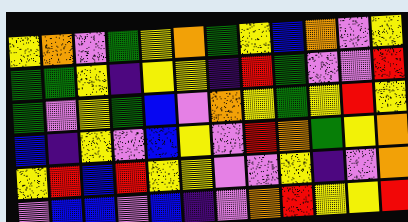[["yellow", "orange", "violet", "green", "yellow", "orange", "green", "yellow", "blue", "orange", "violet", "yellow"], ["green", "green", "yellow", "indigo", "yellow", "yellow", "indigo", "red", "green", "violet", "violet", "red"], ["green", "violet", "yellow", "green", "blue", "violet", "orange", "yellow", "green", "yellow", "red", "yellow"], ["blue", "indigo", "yellow", "violet", "blue", "yellow", "violet", "red", "orange", "green", "yellow", "orange"], ["yellow", "red", "blue", "red", "yellow", "yellow", "violet", "violet", "yellow", "indigo", "violet", "orange"], ["violet", "blue", "blue", "violet", "blue", "indigo", "violet", "orange", "red", "yellow", "yellow", "red"]]